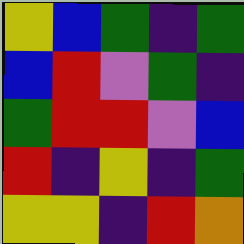[["yellow", "blue", "green", "indigo", "green"], ["blue", "red", "violet", "green", "indigo"], ["green", "red", "red", "violet", "blue"], ["red", "indigo", "yellow", "indigo", "green"], ["yellow", "yellow", "indigo", "red", "orange"]]